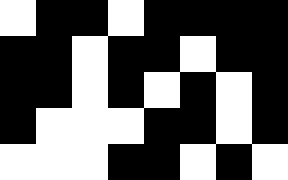[["white", "black", "black", "white", "black", "black", "black", "black"], ["black", "black", "white", "black", "black", "white", "black", "black"], ["black", "black", "white", "black", "white", "black", "white", "black"], ["black", "white", "white", "white", "black", "black", "white", "black"], ["white", "white", "white", "black", "black", "white", "black", "white"]]